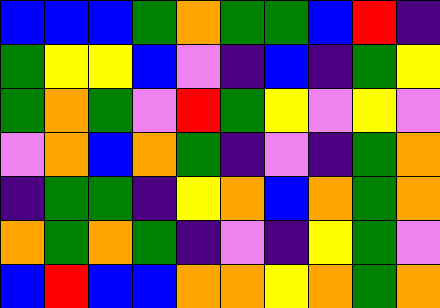[["blue", "blue", "blue", "green", "orange", "green", "green", "blue", "red", "indigo"], ["green", "yellow", "yellow", "blue", "violet", "indigo", "blue", "indigo", "green", "yellow"], ["green", "orange", "green", "violet", "red", "green", "yellow", "violet", "yellow", "violet"], ["violet", "orange", "blue", "orange", "green", "indigo", "violet", "indigo", "green", "orange"], ["indigo", "green", "green", "indigo", "yellow", "orange", "blue", "orange", "green", "orange"], ["orange", "green", "orange", "green", "indigo", "violet", "indigo", "yellow", "green", "violet"], ["blue", "red", "blue", "blue", "orange", "orange", "yellow", "orange", "green", "orange"]]